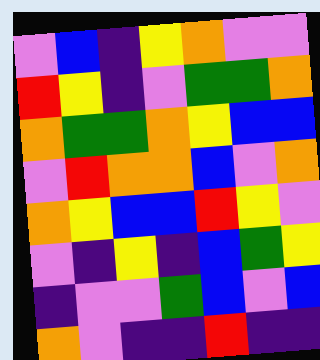[["violet", "blue", "indigo", "yellow", "orange", "violet", "violet"], ["red", "yellow", "indigo", "violet", "green", "green", "orange"], ["orange", "green", "green", "orange", "yellow", "blue", "blue"], ["violet", "red", "orange", "orange", "blue", "violet", "orange"], ["orange", "yellow", "blue", "blue", "red", "yellow", "violet"], ["violet", "indigo", "yellow", "indigo", "blue", "green", "yellow"], ["indigo", "violet", "violet", "green", "blue", "violet", "blue"], ["orange", "violet", "indigo", "indigo", "red", "indigo", "indigo"]]